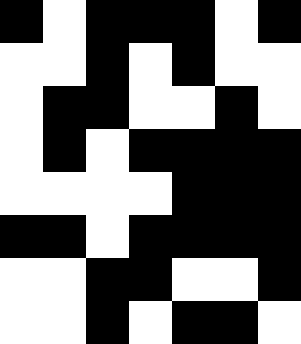[["black", "white", "black", "black", "black", "white", "black"], ["white", "white", "black", "white", "black", "white", "white"], ["white", "black", "black", "white", "white", "black", "white"], ["white", "black", "white", "black", "black", "black", "black"], ["white", "white", "white", "white", "black", "black", "black"], ["black", "black", "white", "black", "black", "black", "black"], ["white", "white", "black", "black", "white", "white", "black"], ["white", "white", "black", "white", "black", "black", "white"]]